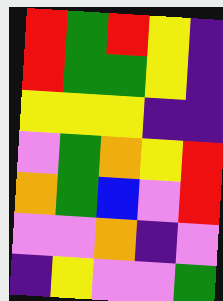[["red", "green", "red", "yellow", "indigo"], ["red", "green", "green", "yellow", "indigo"], ["yellow", "yellow", "yellow", "indigo", "indigo"], ["violet", "green", "orange", "yellow", "red"], ["orange", "green", "blue", "violet", "red"], ["violet", "violet", "orange", "indigo", "violet"], ["indigo", "yellow", "violet", "violet", "green"]]